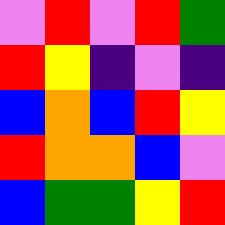[["violet", "red", "violet", "red", "green"], ["red", "yellow", "indigo", "violet", "indigo"], ["blue", "orange", "blue", "red", "yellow"], ["red", "orange", "orange", "blue", "violet"], ["blue", "green", "green", "yellow", "red"]]